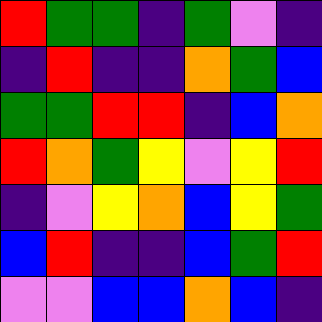[["red", "green", "green", "indigo", "green", "violet", "indigo"], ["indigo", "red", "indigo", "indigo", "orange", "green", "blue"], ["green", "green", "red", "red", "indigo", "blue", "orange"], ["red", "orange", "green", "yellow", "violet", "yellow", "red"], ["indigo", "violet", "yellow", "orange", "blue", "yellow", "green"], ["blue", "red", "indigo", "indigo", "blue", "green", "red"], ["violet", "violet", "blue", "blue", "orange", "blue", "indigo"]]